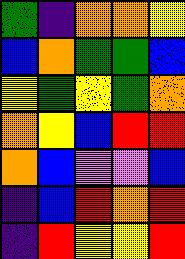[["green", "indigo", "orange", "orange", "yellow"], ["blue", "orange", "green", "green", "blue"], ["yellow", "green", "yellow", "green", "orange"], ["orange", "yellow", "blue", "red", "red"], ["orange", "blue", "violet", "violet", "blue"], ["indigo", "blue", "red", "orange", "red"], ["indigo", "red", "yellow", "yellow", "red"]]